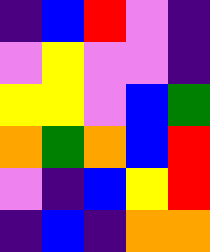[["indigo", "blue", "red", "violet", "indigo"], ["violet", "yellow", "violet", "violet", "indigo"], ["yellow", "yellow", "violet", "blue", "green"], ["orange", "green", "orange", "blue", "red"], ["violet", "indigo", "blue", "yellow", "red"], ["indigo", "blue", "indigo", "orange", "orange"]]